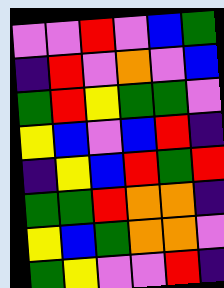[["violet", "violet", "red", "violet", "blue", "green"], ["indigo", "red", "violet", "orange", "violet", "blue"], ["green", "red", "yellow", "green", "green", "violet"], ["yellow", "blue", "violet", "blue", "red", "indigo"], ["indigo", "yellow", "blue", "red", "green", "red"], ["green", "green", "red", "orange", "orange", "indigo"], ["yellow", "blue", "green", "orange", "orange", "violet"], ["green", "yellow", "violet", "violet", "red", "indigo"]]